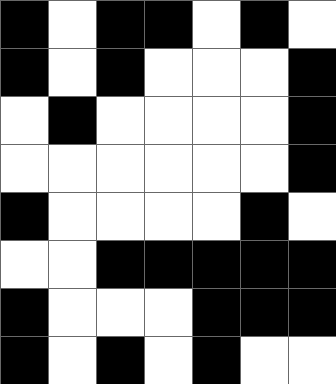[["black", "white", "black", "black", "white", "black", "white"], ["black", "white", "black", "white", "white", "white", "black"], ["white", "black", "white", "white", "white", "white", "black"], ["white", "white", "white", "white", "white", "white", "black"], ["black", "white", "white", "white", "white", "black", "white"], ["white", "white", "black", "black", "black", "black", "black"], ["black", "white", "white", "white", "black", "black", "black"], ["black", "white", "black", "white", "black", "white", "white"]]